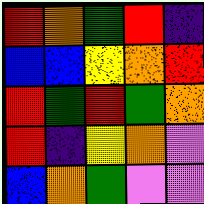[["red", "orange", "green", "red", "indigo"], ["blue", "blue", "yellow", "orange", "red"], ["red", "green", "red", "green", "orange"], ["red", "indigo", "yellow", "orange", "violet"], ["blue", "orange", "green", "violet", "violet"]]